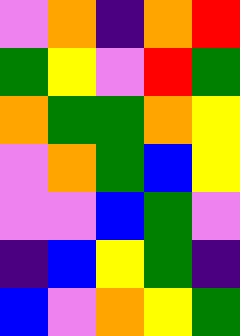[["violet", "orange", "indigo", "orange", "red"], ["green", "yellow", "violet", "red", "green"], ["orange", "green", "green", "orange", "yellow"], ["violet", "orange", "green", "blue", "yellow"], ["violet", "violet", "blue", "green", "violet"], ["indigo", "blue", "yellow", "green", "indigo"], ["blue", "violet", "orange", "yellow", "green"]]